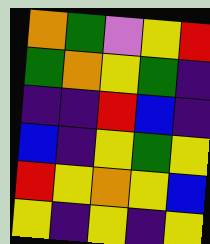[["orange", "green", "violet", "yellow", "red"], ["green", "orange", "yellow", "green", "indigo"], ["indigo", "indigo", "red", "blue", "indigo"], ["blue", "indigo", "yellow", "green", "yellow"], ["red", "yellow", "orange", "yellow", "blue"], ["yellow", "indigo", "yellow", "indigo", "yellow"]]